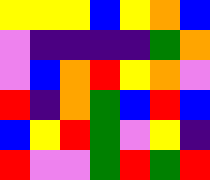[["yellow", "yellow", "yellow", "blue", "yellow", "orange", "blue"], ["violet", "indigo", "indigo", "indigo", "indigo", "green", "orange"], ["violet", "blue", "orange", "red", "yellow", "orange", "violet"], ["red", "indigo", "orange", "green", "blue", "red", "blue"], ["blue", "yellow", "red", "green", "violet", "yellow", "indigo"], ["red", "violet", "violet", "green", "red", "green", "red"]]